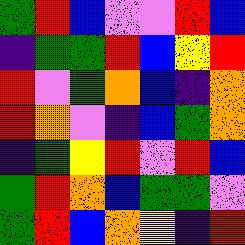[["green", "red", "blue", "violet", "violet", "red", "blue"], ["indigo", "green", "green", "red", "blue", "yellow", "red"], ["red", "violet", "green", "orange", "blue", "indigo", "orange"], ["red", "orange", "violet", "indigo", "blue", "green", "orange"], ["indigo", "green", "yellow", "red", "violet", "red", "blue"], ["green", "red", "orange", "blue", "green", "green", "violet"], ["green", "red", "blue", "orange", "yellow", "indigo", "red"]]